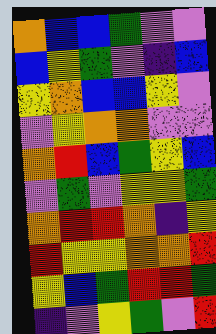[["orange", "blue", "blue", "green", "violet", "violet"], ["blue", "yellow", "green", "violet", "indigo", "blue"], ["yellow", "orange", "blue", "blue", "yellow", "violet"], ["violet", "yellow", "orange", "orange", "violet", "violet"], ["orange", "red", "blue", "green", "yellow", "blue"], ["violet", "green", "violet", "yellow", "yellow", "green"], ["orange", "red", "red", "orange", "indigo", "yellow"], ["red", "yellow", "yellow", "orange", "orange", "red"], ["yellow", "blue", "green", "red", "red", "green"], ["indigo", "violet", "yellow", "green", "violet", "red"]]